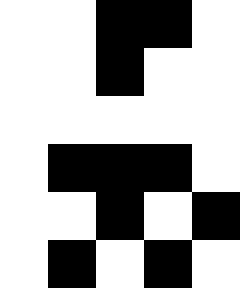[["white", "white", "black", "black", "white"], ["white", "white", "black", "white", "white"], ["white", "white", "white", "white", "white"], ["white", "black", "black", "black", "white"], ["white", "white", "black", "white", "black"], ["white", "black", "white", "black", "white"]]